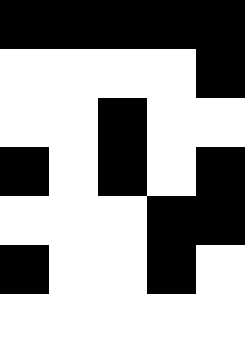[["black", "black", "black", "black", "black"], ["white", "white", "white", "white", "black"], ["white", "white", "black", "white", "white"], ["black", "white", "black", "white", "black"], ["white", "white", "white", "black", "black"], ["black", "white", "white", "black", "white"], ["white", "white", "white", "white", "white"]]